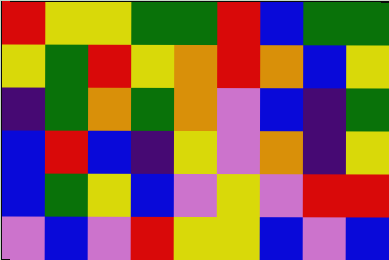[["red", "yellow", "yellow", "green", "green", "red", "blue", "green", "green"], ["yellow", "green", "red", "yellow", "orange", "red", "orange", "blue", "yellow"], ["indigo", "green", "orange", "green", "orange", "violet", "blue", "indigo", "green"], ["blue", "red", "blue", "indigo", "yellow", "violet", "orange", "indigo", "yellow"], ["blue", "green", "yellow", "blue", "violet", "yellow", "violet", "red", "red"], ["violet", "blue", "violet", "red", "yellow", "yellow", "blue", "violet", "blue"]]